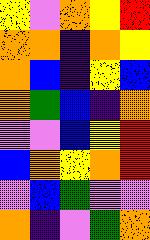[["yellow", "violet", "orange", "yellow", "red"], ["orange", "orange", "indigo", "orange", "yellow"], ["orange", "blue", "indigo", "yellow", "blue"], ["orange", "green", "blue", "indigo", "orange"], ["violet", "violet", "blue", "yellow", "red"], ["blue", "orange", "yellow", "orange", "red"], ["violet", "blue", "green", "violet", "violet"], ["orange", "indigo", "violet", "green", "orange"]]